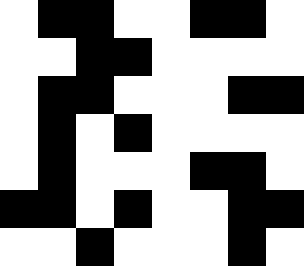[["white", "black", "black", "white", "white", "black", "black", "white"], ["white", "white", "black", "black", "white", "white", "white", "white"], ["white", "black", "black", "white", "white", "white", "black", "black"], ["white", "black", "white", "black", "white", "white", "white", "white"], ["white", "black", "white", "white", "white", "black", "black", "white"], ["black", "black", "white", "black", "white", "white", "black", "black"], ["white", "white", "black", "white", "white", "white", "black", "white"]]